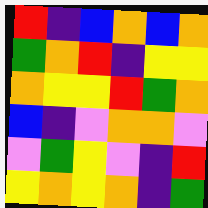[["red", "indigo", "blue", "orange", "blue", "orange"], ["green", "orange", "red", "indigo", "yellow", "yellow"], ["orange", "yellow", "yellow", "red", "green", "orange"], ["blue", "indigo", "violet", "orange", "orange", "violet"], ["violet", "green", "yellow", "violet", "indigo", "red"], ["yellow", "orange", "yellow", "orange", "indigo", "green"]]